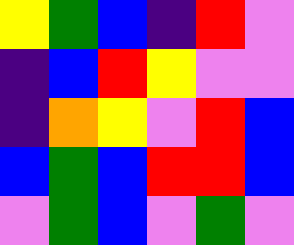[["yellow", "green", "blue", "indigo", "red", "violet"], ["indigo", "blue", "red", "yellow", "violet", "violet"], ["indigo", "orange", "yellow", "violet", "red", "blue"], ["blue", "green", "blue", "red", "red", "blue"], ["violet", "green", "blue", "violet", "green", "violet"]]